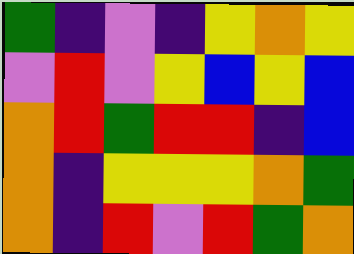[["green", "indigo", "violet", "indigo", "yellow", "orange", "yellow"], ["violet", "red", "violet", "yellow", "blue", "yellow", "blue"], ["orange", "red", "green", "red", "red", "indigo", "blue"], ["orange", "indigo", "yellow", "yellow", "yellow", "orange", "green"], ["orange", "indigo", "red", "violet", "red", "green", "orange"]]